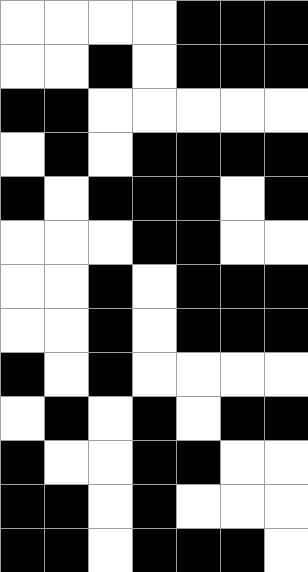[["white", "white", "white", "white", "black", "black", "black"], ["white", "white", "black", "white", "black", "black", "black"], ["black", "black", "white", "white", "white", "white", "white"], ["white", "black", "white", "black", "black", "black", "black"], ["black", "white", "black", "black", "black", "white", "black"], ["white", "white", "white", "black", "black", "white", "white"], ["white", "white", "black", "white", "black", "black", "black"], ["white", "white", "black", "white", "black", "black", "black"], ["black", "white", "black", "white", "white", "white", "white"], ["white", "black", "white", "black", "white", "black", "black"], ["black", "white", "white", "black", "black", "white", "white"], ["black", "black", "white", "black", "white", "white", "white"], ["black", "black", "white", "black", "black", "black", "white"]]